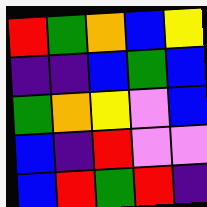[["red", "green", "orange", "blue", "yellow"], ["indigo", "indigo", "blue", "green", "blue"], ["green", "orange", "yellow", "violet", "blue"], ["blue", "indigo", "red", "violet", "violet"], ["blue", "red", "green", "red", "indigo"]]